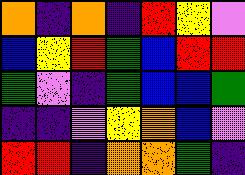[["orange", "indigo", "orange", "indigo", "red", "yellow", "violet"], ["blue", "yellow", "red", "green", "blue", "red", "red"], ["green", "violet", "indigo", "green", "blue", "blue", "green"], ["indigo", "indigo", "violet", "yellow", "orange", "blue", "violet"], ["red", "red", "indigo", "orange", "orange", "green", "indigo"]]